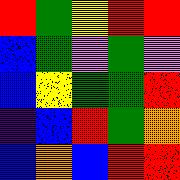[["red", "green", "yellow", "red", "red"], ["blue", "green", "violet", "green", "violet"], ["blue", "yellow", "green", "green", "red"], ["indigo", "blue", "red", "green", "orange"], ["blue", "orange", "blue", "red", "red"]]